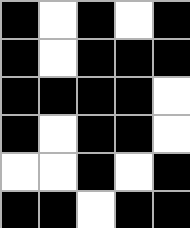[["black", "white", "black", "white", "black"], ["black", "white", "black", "black", "black"], ["black", "black", "black", "black", "white"], ["black", "white", "black", "black", "white"], ["white", "white", "black", "white", "black"], ["black", "black", "white", "black", "black"]]